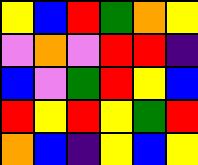[["yellow", "blue", "red", "green", "orange", "yellow"], ["violet", "orange", "violet", "red", "red", "indigo"], ["blue", "violet", "green", "red", "yellow", "blue"], ["red", "yellow", "red", "yellow", "green", "red"], ["orange", "blue", "indigo", "yellow", "blue", "yellow"]]